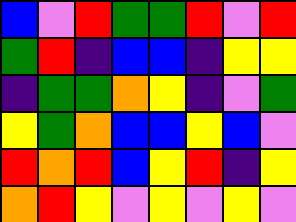[["blue", "violet", "red", "green", "green", "red", "violet", "red"], ["green", "red", "indigo", "blue", "blue", "indigo", "yellow", "yellow"], ["indigo", "green", "green", "orange", "yellow", "indigo", "violet", "green"], ["yellow", "green", "orange", "blue", "blue", "yellow", "blue", "violet"], ["red", "orange", "red", "blue", "yellow", "red", "indigo", "yellow"], ["orange", "red", "yellow", "violet", "yellow", "violet", "yellow", "violet"]]